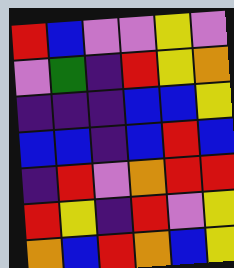[["red", "blue", "violet", "violet", "yellow", "violet"], ["violet", "green", "indigo", "red", "yellow", "orange"], ["indigo", "indigo", "indigo", "blue", "blue", "yellow"], ["blue", "blue", "indigo", "blue", "red", "blue"], ["indigo", "red", "violet", "orange", "red", "red"], ["red", "yellow", "indigo", "red", "violet", "yellow"], ["orange", "blue", "red", "orange", "blue", "yellow"]]